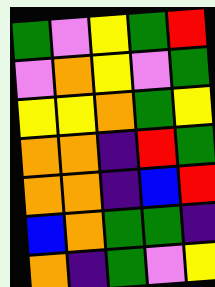[["green", "violet", "yellow", "green", "red"], ["violet", "orange", "yellow", "violet", "green"], ["yellow", "yellow", "orange", "green", "yellow"], ["orange", "orange", "indigo", "red", "green"], ["orange", "orange", "indigo", "blue", "red"], ["blue", "orange", "green", "green", "indigo"], ["orange", "indigo", "green", "violet", "yellow"]]